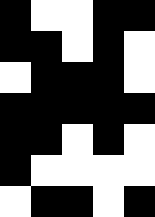[["black", "white", "white", "black", "black"], ["black", "black", "white", "black", "white"], ["white", "black", "black", "black", "white"], ["black", "black", "black", "black", "black"], ["black", "black", "white", "black", "white"], ["black", "white", "white", "white", "white"], ["white", "black", "black", "white", "black"]]